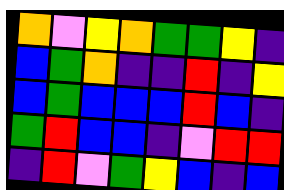[["orange", "violet", "yellow", "orange", "green", "green", "yellow", "indigo"], ["blue", "green", "orange", "indigo", "indigo", "red", "indigo", "yellow"], ["blue", "green", "blue", "blue", "blue", "red", "blue", "indigo"], ["green", "red", "blue", "blue", "indigo", "violet", "red", "red"], ["indigo", "red", "violet", "green", "yellow", "blue", "indigo", "blue"]]